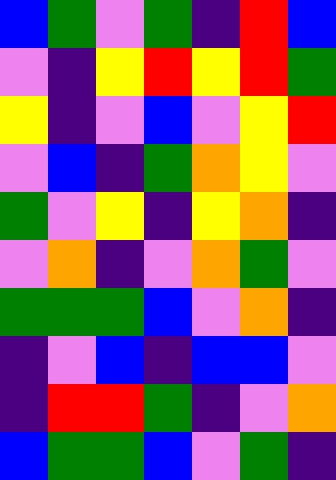[["blue", "green", "violet", "green", "indigo", "red", "blue"], ["violet", "indigo", "yellow", "red", "yellow", "red", "green"], ["yellow", "indigo", "violet", "blue", "violet", "yellow", "red"], ["violet", "blue", "indigo", "green", "orange", "yellow", "violet"], ["green", "violet", "yellow", "indigo", "yellow", "orange", "indigo"], ["violet", "orange", "indigo", "violet", "orange", "green", "violet"], ["green", "green", "green", "blue", "violet", "orange", "indigo"], ["indigo", "violet", "blue", "indigo", "blue", "blue", "violet"], ["indigo", "red", "red", "green", "indigo", "violet", "orange"], ["blue", "green", "green", "blue", "violet", "green", "indigo"]]